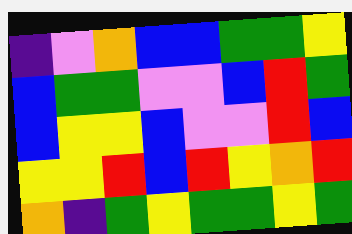[["indigo", "violet", "orange", "blue", "blue", "green", "green", "yellow"], ["blue", "green", "green", "violet", "violet", "blue", "red", "green"], ["blue", "yellow", "yellow", "blue", "violet", "violet", "red", "blue"], ["yellow", "yellow", "red", "blue", "red", "yellow", "orange", "red"], ["orange", "indigo", "green", "yellow", "green", "green", "yellow", "green"]]